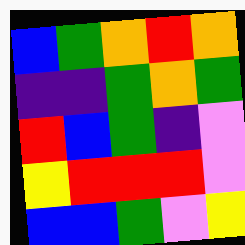[["blue", "green", "orange", "red", "orange"], ["indigo", "indigo", "green", "orange", "green"], ["red", "blue", "green", "indigo", "violet"], ["yellow", "red", "red", "red", "violet"], ["blue", "blue", "green", "violet", "yellow"]]